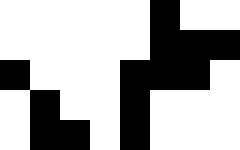[["white", "white", "white", "white", "white", "black", "white", "white"], ["white", "white", "white", "white", "white", "black", "black", "black"], ["black", "white", "white", "white", "black", "black", "black", "white"], ["white", "black", "white", "white", "black", "white", "white", "white"], ["white", "black", "black", "white", "black", "white", "white", "white"]]